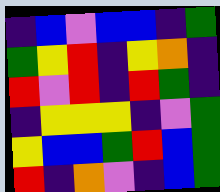[["indigo", "blue", "violet", "blue", "blue", "indigo", "green"], ["green", "yellow", "red", "indigo", "yellow", "orange", "indigo"], ["red", "violet", "red", "indigo", "red", "green", "indigo"], ["indigo", "yellow", "yellow", "yellow", "indigo", "violet", "green"], ["yellow", "blue", "blue", "green", "red", "blue", "green"], ["red", "indigo", "orange", "violet", "indigo", "blue", "green"]]